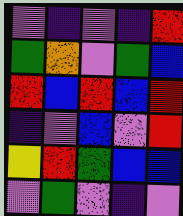[["violet", "indigo", "violet", "indigo", "red"], ["green", "orange", "violet", "green", "blue"], ["red", "blue", "red", "blue", "red"], ["indigo", "violet", "blue", "violet", "red"], ["yellow", "red", "green", "blue", "blue"], ["violet", "green", "violet", "indigo", "violet"]]